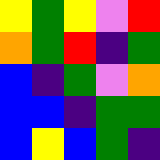[["yellow", "green", "yellow", "violet", "red"], ["orange", "green", "red", "indigo", "green"], ["blue", "indigo", "green", "violet", "orange"], ["blue", "blue", "indigo", "green", "green"], ["blue", "yellow", "blue", "green", "indigo"]]